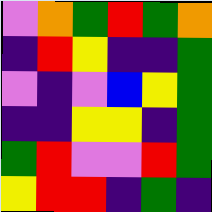[["violet", "orange", "green", "red", "green", "orange"], ["indigo", "red", "yellow", "indigo", "indigo", "green"], ["violet", "indigo", "violet", "blue", "yellow", "green"], ["indigo", "indigo", "yellow", "yellow", "indigo", "green"], ["green", "red", "violet", "violet", "red", "green"], ["yellow", "red", "red", "indigo", "green", "indigo"]]